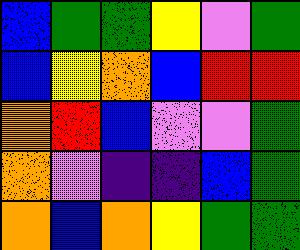[["blue", "green", "green", "yellow", "violet", "green"], ["blue", "yellow", "orange", "blue", "red", "red"], ["orange", "red", "blue", "violet", "violet", "green"], ["orange", "violet", "indigo", "indigo", "blue", "green"], ["orange", "blue", "orange", "yellow", "green", "green"]]